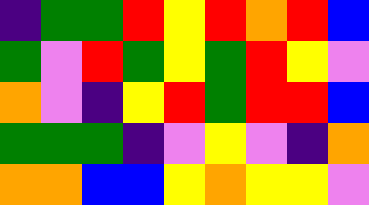[["indigo", "green", "green", "red", "yellow", "red", "orange", "red", "blue"], ["green", "violet", "red", "green", "yellow", "green", "red", "yellow", "violet"], ["orange", "violet", "indigo", "yellow", "red", "green", "red", "red", "blue"], ["green", "green", "green", "indigo", "violet", "yellow", "violet", "indigo", "orange"], ["orange", "orange", "blue", "blue", "yellow", "orange", "yellow", "yellow", "violet"]]